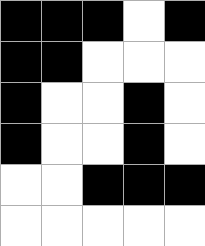[["black", "black", "black", "white", "black"], ["black", "black", "white", "white", "white"], ["black", "white", "white", "black", "white"], ["black", "white", "white", "black", "white"], ["white", "white", "black", "black", "black"], ["white", "white", "white", "white", "white"]]